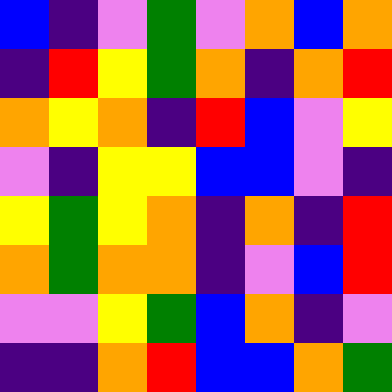[["blue", "indigo", "violet", "green", "violet", "orange", "blue", "orange"], ["indigo", "red", "yellow", "green", "orange", "indigo", "orange", "red"], ["orange", "yellow", "orange", "indigo", "red", "blue", "violet", "yellow"], ["violet", "indigo", "yellow", "yellow", "blue", "blue", "violet", "indigo"], ["yellow", "green", "yellow", "orange", "indigo", "orange", "indigo", "red"], ["orange", "green", "orange", "orange", "indigo", "violet", "blue", "red"], ["violet", "violet", "yellow", "green", "blue", "orange", "indigo", "violet"], ["indigo", "indigo", "orange", "red", "blue", "blue", "orange", "green"]]